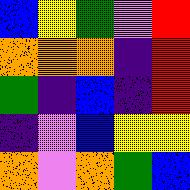[["blue", "yellow", "green", "violet", "red"], ["orange", "orange", "orange", "indigo", "red"], ["green", "indigo", "blue", "indigo", "red"], ["indigo", "violet", "blue", "yellow", "yellow"], ["orange", "violet", "orange", "green", "blue"]]